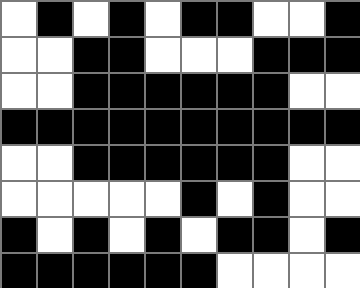[["white", "black", "white", "black", "white", "black", "black", "white", "white", "black"], ["white", "white", "black", "black", "white", "white", "white", "black", "black", "black"], ["white", "white", "black", "black", "black", "black", "black", "black", "white", "white"], ["black", "black", "black", "black", "black", "black", "black", "black", "black", "black"], ["white", "white", "black", "black", "black", "black", "black", "black", "white", "white"], ["white", "white", "white", "white", "white", "black", "white", "black", "white", "white"], ["black", "white", "black", "white", "black", "white", "black", "black", "white", "black"], ["black", "black", "black", "black", "black", "black", "white", "white", "white", "white"]]